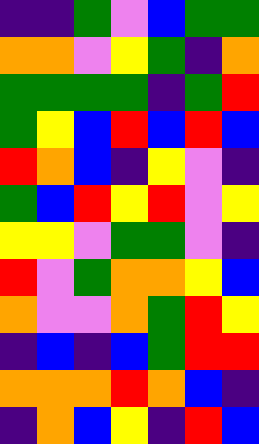[["indigo", "indigo", "green", "violet", "blue", "green", "green"], ["orange", "orange", "violet", "yellow", "green", "indigo", "orange"], ["green", "green", "green", "green", "indigo", "green", "red"], ["green", "yellow", "blue", "red", "blue", "red", "blue"], ["red", "orange", "blue", "indigo", "yellow", "violet", "indigo"], ["green", "blue", "red", "yellow", "red", "violet", "yellow"], ["yellow", "yellow", "violet", "green", "green", "violet", "indigo"], ["red", "violet", "green", "orange", "orange", "yellow", "blue"], ["orange", "violet", "violet", "orange", "green", "red", "yellow"], ["indigo", "blue", "indigo", "blue", "green", "red", "red"], ["orange", "orange", "orange", "red", "orange", "blue", "indigo"], ["indigo", "orange", "blue", "yellow", "indigo", "red", "blue"]]